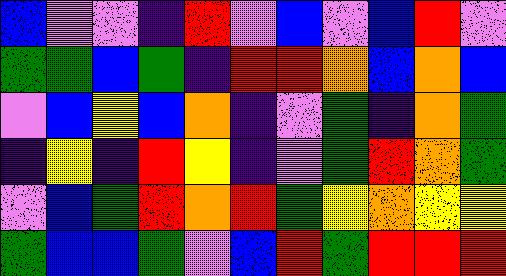[["blue", "violet", "violet", "indigo", "red", "violet", "blue", "violet", "blue", "red", "violet"], ["green", "green", "blue", "green", "indigo", "red", "red", "orange", "blue", "orange", "blue"], ["violet", "blue", "yellow", "blue", "orange", "indigo", "violet", "green", "indigo", "orange", "green"], ["indigo", "yellow", "indigo", "red", "yellow", "indigo", "violet", "green", "red", "orange", "green"], ["violet", "blue", "green", "red", "orange", "red", "green", "yellow", "orange", "yellow", "yellow"], ["green", "blue", "blue", "green", "violet", "blue", "red", "green", "red", "red", "red"]]